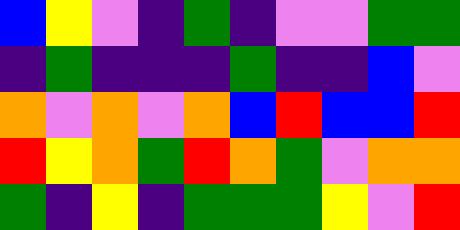[["blue", "yellow", "violet", "indigo", "green", "indigo", "violet", "violet", "green", "green"], ["indigo", "green", "indigo", "indigo", "indigo", "green", "indigo", "indigo", "blue", "violet"], ["orange", "violet", "orange", "violet", "orange", "blue", "red", "blue", "blue", "red"], ["red", "yellow", "orange", "green", "red", "orange", "green", "violet", "orange", "orange"], ["green", "indigo", "yellow", "indigo", "green", "green", "green", "yellow", "violet", "red"]]